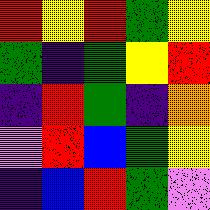[["red", "yellow", "red", "green", "yellow"], ["green", "indigo", "green", "yellow", "red"], ["indigo", "red", "green", "indigo", "orange"], ["violet", "red", "blue", "green", "yellow"], ["indigo", "blue", "red", "green", "violet"]]